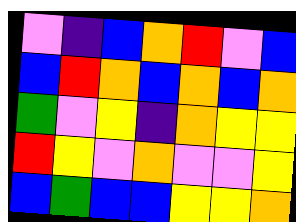[["violet", "indigo", "blue", "orange", "red", "violet", "blue"], ["blue", "red", "orange", "blue", "orange", "blue", "orange"], ["green", "violet", "yellow", "indigo", "orange", "yellow", "yellow"], ["red", "yellow", "violet", "orange", "violet", "violet", "yellow"], ["blue", "green", "blue", "blue", "yellow", "yellow", "orange"]]